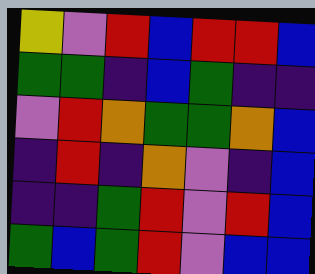[["yellow", "violet", "red", "blue", "red", "red", "blue"], ["green", "green", "indigo", "blue", "green", "indigo", "indigo"], ["violet", "red", "orange", "green", "green", "orange", "blue"], ["indigo", "red", "indigo", "orange", "violet", "indigo", "blue"], ["indigo", "indigo", "green", "red", "violet", "red", "blue"], ["green", "blue", "green", "red", "violet", "blue", "blue"]]